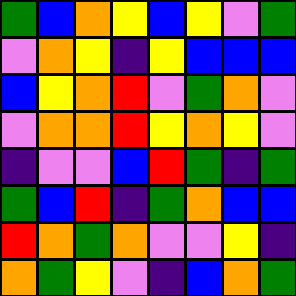[["green", "blue", "orange", "yellow", "blue", "yellow", "violet", "green"], ["violet", "orange", "yellow", "indigo", "yellow", "blue", "blue", "blue"], ["blue", "yellow", "orange", "red", "violet", "green", "orange", "violet"], ["violet", "orange", "orange", "red", "yellow", "orange", "yellow", "violet"], ["indigo", "violet", "violet", "blue", "red", "green", "indigo", "green"], ["green", "blue", "red", "indigo", "green", "orange", "blue", "blue"], ["red", "orange", "green", "orange", "violet", "violet", "yellow", "indigo"], ["orange", "green", "yellow", "violet", "indigo", "blue", "orange", "green"]]